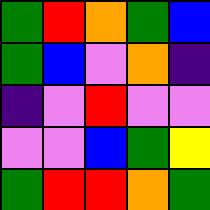[["green", "red", "orange", "green", "blue"], ["green", "blue", "violet", "orange", "indigo"], ["indigo", "violet", "red", "violet", "violet"], ["violet", "violet", "blue", "green", "yellow"], ["green", "red", "red", "orange", "green"]]